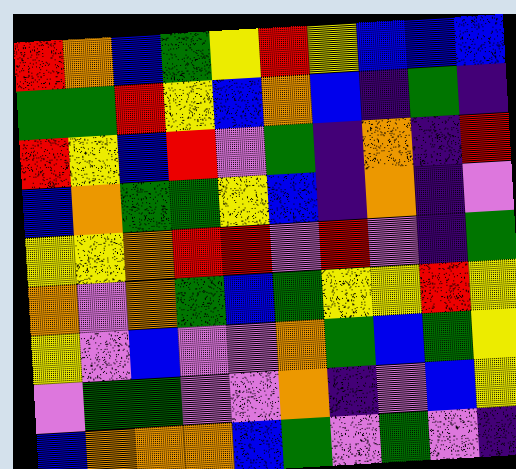[["red", "orange", "blue", "green", "yellow", "red", "yellow", "blue", "blue", "blue"], ["green", "green", "red", "yellow", "blue", "orange", "blue", "indigo", "green", "indigo"], ["red", "yellow", "blue", "red", "violet", "green", "indigo", "orange", "indigo", "red"], ["blue", "orange", "green", "green", "yellow", "blue", "indigo", "orange", "indigo", "violet"], ["yellow", "yellow", "orange", "red", "red", "violet", "red", "violet", "indigo", "green"], ["orange", "violet", "orange", "green", "blue", "green", "yellow", "yellow", "red", "yellow"], ["yellow", "violet", "blue", "violet", "violet", "orange", "green", "blue", "green", "yellow"], ["violet", "green", "green", "violet", "violet", "orange", "indigo", "violet", "blue", "yellow"], ["blue", "orange", "orange", "orange", "blue", "green", "violet", "green", "violet", "indigo"]]